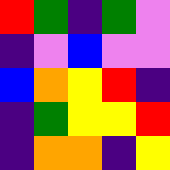[["red", "green", "indigo", "green", "violet"], ["indigo", "violet", "blue", "violet", "violet"], ["blue", "orange", "yellow", "red", "indigo"], ["indigo", "green", "yellow", "yellow", "red"], ["indigo", "orange", "orange", "indigo", "yellow"]]